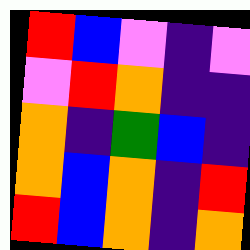[["red", "blue", "violet", "indigo", "violet"], ["violet", "red", "orange", "indigo", "indigo"], ["orange", "indigo", "green", "blue", "indigo"], ["orange", "blue", "orange", "indigo", "red"], ["red", "blue", "orange", "indigo", "orange"]]